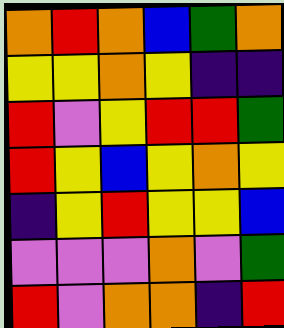[["orange", "red", "orange", "blue", "green", "orange"], ["yellow", "yellow", "orange", "yellow", "indigo", "indigo"], ["red", "violet", "yellow", "red", "red", "green"], ["red", "yellow", "blue", "yellow", "orange", "yellow"], ["indigo", "yellow", "red", "yellow", "yellow", "blue"], ["violet", "violet", "violet", "orange", "violet", "green"], ["red", "violet", "orange", "orange", "indigo", "red"]]